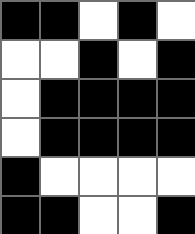[["black", "black", "white", "black", "white"], ["white", "white", "black", "white", "black"], ["white", "black", "black", "black", "black"], ["white", "black", "black", "black", "black"], ["black", "white", "white", "white", "white"], ["black", "black", "white", "white", "black"]]